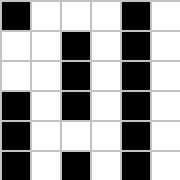[["black", "white", "white", "white", "black", "white"], ["white", "white", "black", "white", "black", "white"], ["white", "white", "black", "white", "black", "white"], ["black", "white", "black", "white", "black", "white"], ["black", "white", "white", "white", "black", "white"], ["black", "white", "black", "white", "black", "white"]]